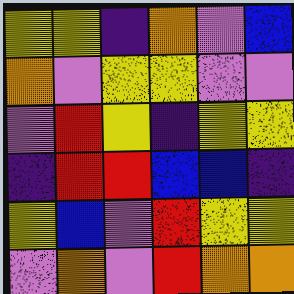[["yellow", "yellow", "indigo", "orange", "violet", "blue"], ["orange", "violet", "yellow", "yellow", "violet", "violet"], ["violet", "red", "yellow", "indigo", "yellow", "yellow"], ["indigo", "red", "red", "blue", "blue", "indigo"], ["yellow", "blue", "violet", "red", "yellow", "yellow"], ["violet", "orange", "violet", "red", "orange", "orange"]]